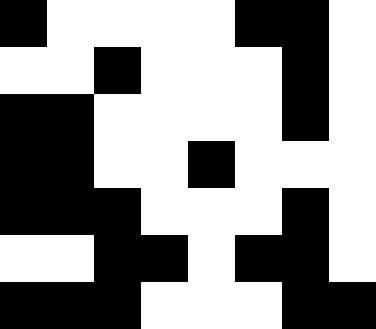[["black", "white", "white", "white", "white", "black", "black", "white"], ["white", "white", "black", "white", "white", "white", "black", "white"], ["black", "black", "white", "white", "white", "white", "black", "white"], ["black", "black", "white", "white", "black", "white", "white", "white"], ["black", "black", "black", "white", "white", "white", "black", "white"], ["white", "white", "black", "black", "white", "black", "black", "white"], ["black", "black", "black", "white", "white", "white", "black", "black"]]